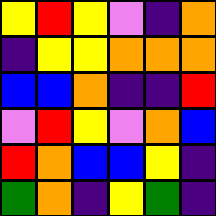[["yellow", "red", "yellow", "violet", "indigo", "orange"], ["indigo", "yellow", "yellow", "orange", "orange", "orange"], ["blue", "blue", "orange", "indigo", "indigo", "red"], ["violet", "red", "yellow", "violet", "orange", "blue"], ["red", "orange", "blue", "blue", "yellow", "indigo"], ["green", "orange", "indigo", "yellow", "green", "indigo"]]